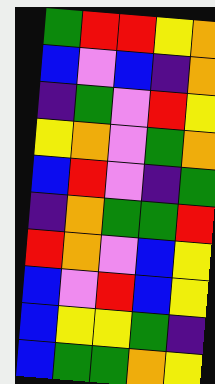[["green", "red", "red", "yellow", "orange"], ["blue", "violet", "blue", "indigo", "orange"], ["indigo", "green", "violet", "red", "yellow"], ["yellow", "orange", "violet", "green", "orange"], ["blue", "red", "violet", "indigo", "green"], ["indigo", "orange", "green", "green", "red"], ["red", "orange", "violet", "blue", "yellow"], ["blue", "violet", "red", "blue", "yellow"], ["blue", "yellow", "yellow", "green", "indigo"], ["blue", "green", "green", "orange", "yellow"]]